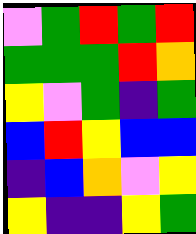[["violet", "green", "red", "green", "red"], ["green", "green", "green", "red", "orange"], ["yellow", "violet", "green", "indigo", "green"], ["blue", "red", "yellow", "blue", "blue"], ["indigo", "blue", "orange", "violet", "yellow"], ["yellow", "indigo", "indigo", "yellow", "green"]]